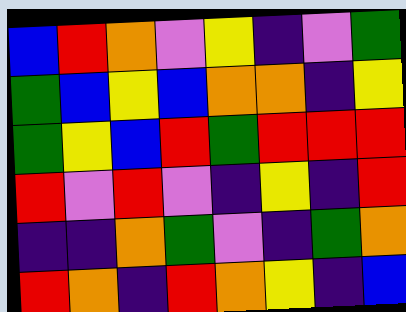[["blue", "red", "orange", "violet", "yellow", "indigo", "violet", "green"], ["green", "blue", "yellow", "blue", "orange", "orange", "indigo", "yellow"], ["green", "yellow", "blue", "red", "green", "red", "red", "red"], ["red", "violet", "red", "violet", "indigo", "yellow", "indigo", "red"], ["indigo", "indigo", "orange", "green", "violet", "indigo", "green", "orange"], ["red", "orange", "indigo", "red", "orange", "yellow", "indigo", "blue"]]